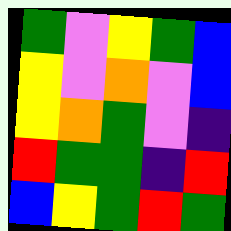[["green", "violet", "yellow", "green", "blue"], ["yellow", "violet", "orange", "violet", "blue"], ["yellow", "orange", "green", "violet", "indigo"], ["red", "green", "green", "indigo", "red"], ["blue", "yellow", "green", "red", "green"]]